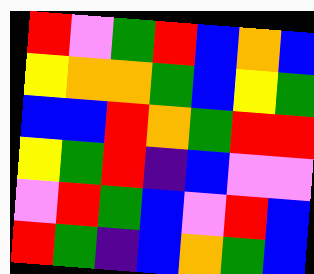[["red", "violet", "green", "red", "blue", "orange", "blue"], ["yellow", "orange", "orange", "green", "blue", "yellow", "green"], ["blue", "blue", "red", "orange", "green", "red", "red"], ["yellow", "green", "red", "indigo", "blue", "violet", "violet"], ["violet", "red", "green", "blue", "violet", "red", "blue"], ["red", "green", "indigo", "blue", "orange", "green", "blue"]]